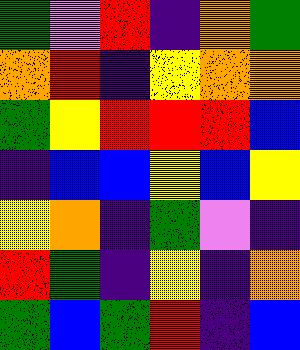[["green", "violet", "red", "indigo", "orange", "green"], ["orange", "red", "indigo", "yellow", "orange", "orange"], ["green", "yellow", "red", "red", "red", "blue"], ["indigo", "blue", "blue", "yellow", "blue", "yellow"], ["yellow", "orange", "indigo", "green", "violet", "indigo"], ["red", "green", "indigo", "yellow", "indigo", "orange"], ["green", "blue", "green", "red", "indigo", "blue"]]